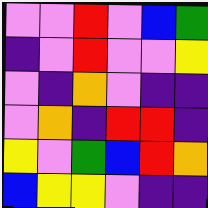[["violet", "violet", "red", "violet", "blue", "green"], ["indigo", "violet", "red", "violet", "violet", "yellow"], ["violet", "indigo", "orange", "violet", "indigo", "indigo"], ["violet", "orange", "indigo", "red", "red", "indigo"], ["yellow", "violet", "green", "blue", "red", "orange"], ["blue", "yellow", "yellow", "violet", "indigo", "indigo"]]